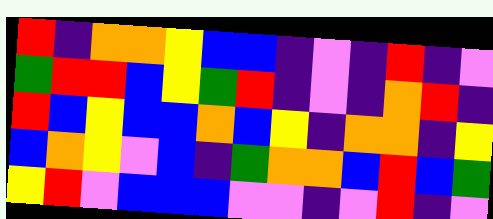[["red", "indigo", "orange", "orange", "yellow", "blue", "blue", "indigo", "violet", "indigo", "red", "indigo", "violet"], ["green", "red", "red", "blue", "yellow", "green", "red", "indigo", "violet", "indigo", "orange", "red", "indigo"], ["red", "blue", "yellow", "blue", "blue", "orange", "blue", "yellow", "indigo", "orange", "orange", "indigo", "yellow"], ["blue", "orange", "yellow", "violet", "blue", "indigo", "green", "orange", "orange", "blue", "red", "blue", "green"], ["yellow", "red", "violet", "blue", "blue", "blue", "violet", "violet", "indigo", "violet", "red", "indigo", "violet"]]